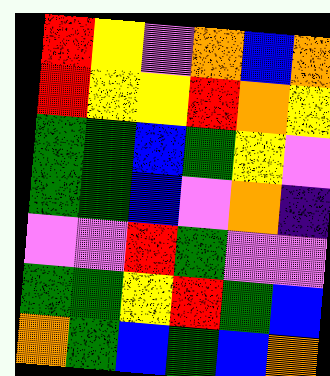[["red", "yellow", "violet", "orange", "blue", "orange"], ["red", "yellow", "yellow", "red", "orange", "yellow"], ["green", "green", "blue", "green", "yellow", "violet"], ["green", "green", "blue", "violet", "orange", "indigo"], ["violet", "violet", "red", "green", "violet", "violet"], ["green", "green", "yellow", "red", "green", "blue"], ["orange", "green", "blue", "green", "blue", "orange"]]